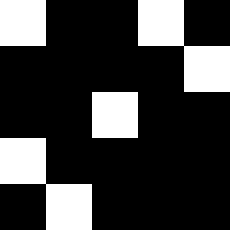[["white", "black", "black", "white", "black"], ["black", "black", "black", "black", "white"], ["black", "black", "white", "black", "black"], ["white", "black", "black", "black", "black"], ["black", "white", "black", "black", "black"]]